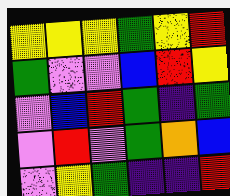[["yellow", "yellow", "yellow", "green", "yellow", "red"], ["green", "violet", "violet", "blue", "red", "yellow"], ["violet", "blue", "red", "green", "indigo", "green"], ["violet", "red", "violet", "green", "orange", "blue"], ["violet", "yellow", "green", "indigo", "indigo", "red"]]